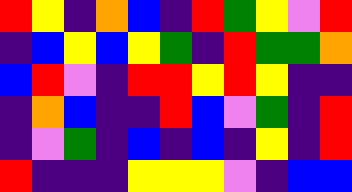[["red", "yellow", "indigo", "orange", "blue", "indigo", "red", "green", "yellow", "violet", "red"], ["indigo", "blue", "yellow", "blue", "yellow", "green", "indigo", "red", "green", "green", "orange"], ["blue", "red", "violet", "indigo", "red", "red", "yellow", "red", "yellow", "indigo", "indigo"], ["indigo", "orange", "blue", "indigo", "indigo", "red", "blue", "violet", "green", "indigo", "red"], ["indigo", "violet", "green", "indigo", "blue", "indigo", "blue", "indigo", "yellow", "indigo", "red"], ["red", "indigo", "indigo", "indigo", "yellow", "yellow", "yellow", "violet", "indigo", "blue", "blue"]]